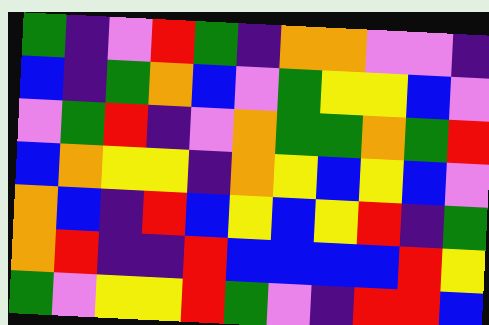[["green", "indigo", "violet", "red", "green", "indigo", "orange", "orange", "violet", "violet", "indigo"], ["blue", "indigo", "green", "orange", "blue", "violet", "green", "yellow", "yellow", "blue", "violet"], ["violet", "green", "red", "indigo", "violet", "orange", "green", "green", "orange", "green", "red"], ["blue", "orange", "yellow", "yellow", "indigo", "orange", "yellow", "blue", "yellow", "blue", "violet"], ["orange", "blue", "indigo", "red", "blue", "yellow", "blue", "yellow", "red", "indigo", "green"], ["orange", "red", "indigo", "indigo", "red", "blue", "blue", "blue", "blue", "red", "yellow"], ["green", "violet", "yellow", "yellow", "red", "green", "violet", "indigo", "red", "red", "blue"]]